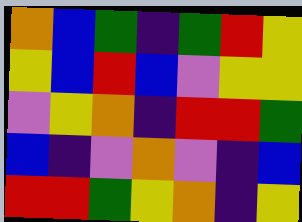[["orange", "blue", "green", "indigo", "green", "red", "yellow"], ["yellow", "blue", "red", "blue", "violet", "yellow", "yellow"], ["violet", "yellow", "orange", "indigo", "red", "red", "green"], ["blue", "indigo", "violet", "orange", "violet", "indigo", "blue"], ["red", "red", "green", "yellow", "orange", "indigo", "yellow"]]